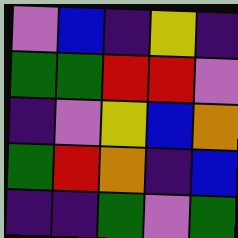[["violet", "blue", "indigo", "yellow", "indigo"], ["green", "green", "red", "red", "violet"], ["indigo", "violet", "yellow", "blue", "orange"], ["green", "red", "orange", "indigo", "blue"], ["indigo", "indigo", "green", "violet", "green"]]